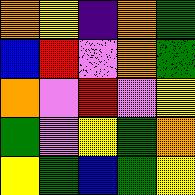[["orange", "yellow", "indigo", "orange", "green"], ["blue", "red", "violet", "orange", "green"], ["orange", "violet", "red", "violet", "yellow"], ["green", "violet", "yellow", "green", "orange"], ["yellow", "green", "blue", "green", "yellow"]]